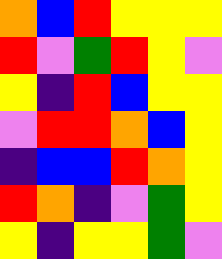[["orange", "blue", "red", "yellow", "yellow", "yellow"], ["red", "violet", "green", "red", "yellow", "violet"], ["yellow", "indigo", "red", "blue", "yellow", "yellow"], ["violet", "red", "red", "orange", "blue", "yellow"], ["indigo", "blue", "blue", "red", "orange", "yellow"], ["red", "orange", "indigo", "violet", "green", "yellow"], ["yellow", "indigo", "yellow", "yellow", "green", "violet"]]